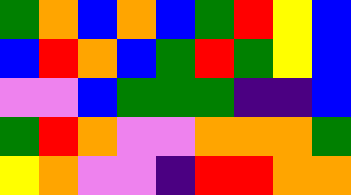[["green", "orange", "blue", "orange", "blue", "green", "red", "yellow", "blue"], ["blue", "red", "orange", "blue", "green", "red", "green", "yellow", "blue"], ["violet", "violet", "blue", "green", "green", "green", "indigo", "indigo", "blue"], ["green", "red", "orange", "violet", "violet", "orange", "orange", "orange", "green"], ["yellow", "orange", "violet", "violet", "indigo", "red", "red", "orange", "orange"]]